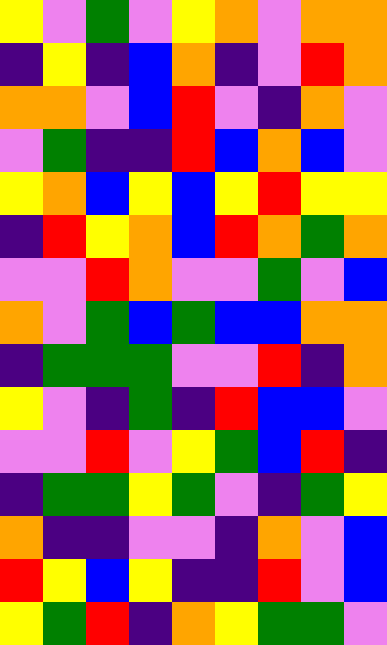[["yellow", "violet", "green", "violet", "yellow", "orange", "violet", "orange", "orange"], ["indigo", "yellow", "indigo", "blue", "orange", "indigo", "violet", "red", "orange"], ["orange", "orange", "violet", "blue", "red", "violet", "indigo", "orange", "violet"], ["violet", "green", "indigo", "indigo", "red", "blue", "orange", "blue", "violet"], ["yellow", "orange", "blue", "yellow", "blue", "yellow", "red", "yellow", "yellow"], ["indigo", "red", "yellow", "orange", "blue", "red", "orange", "green", "orange"], ["violet", "violet", "red", "orange", "violet", "violet", "green", "violet", "blue"], ["orange", "violet", "green", "blue", "green", "blue", "blue", "orange", "orange"], ["indigo", "green", "green", "green", "violet", "violet", "red", "indigo", "orange"], ["yellow", "violet", "indigo", "green", "indigo", "red", "blue", "blue", "violet"], ["violet", "violet", "red", "violet", "yellow", "green", "blue", "red", "indigo"], ["indigo", "green", "green", "yellow", "green", "violet", "indigo", "green", "yellow"], ["orange", "indigo", "indigo", "violet", "violet", "indigo", "orange", "violet", "blue"], ["red", "yellow", "blue", "yellow", "indigo", "indigo", "red", "violet", "blue"], ["yellow", "green", "red", "indigo", "orange", "yellow", "green", "green", "violet"]]